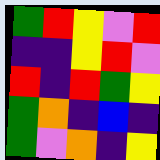[["green", "red", "yellow", "violet", "red"], ["indigo", "indigo", "yellow", "red", "violet"], ["red", "indigo", "red", "green", "yellow"], ["green", "orange", "indigo", "blue", "indigo"], ["green", "violet", "orange", "indigo", "yellow"]]